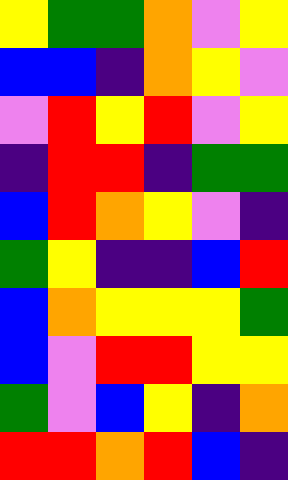[["yellow", "green", "green", "orange", "violet", "yellow"], ["blue", "blue", "indigo", "orange", "yellow", "violet"], ["violet", "red", "yellow", "red", "violet", "yellow"], ["indigo", "red", "red", "indigo", "green", "green"], ["blue", "red", "orange", "yellow", "violet", "indigo"], ["green", "yellow", "indigo", "indigo", "blue", "red"], ["blue", "orange", "yellow", "yellow", "yellow", "green"], ["blue", "violet", "red", "red", "yellow", "yellow"], ["green", "violet", "blue", "yellow", "indigo", "orange"], ["red", "red", "orange", "red", "blue", "indigo"]]